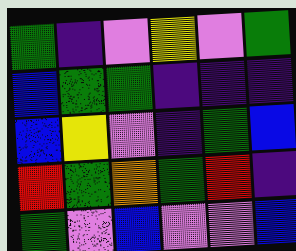[["green", "indigo", "violet", "yellow", "violet", "green"], ["blue", "green", "green", "indigo", "indigo", "indigo"], ["blue", "yellow", "violet", "indigo", "green", "blue"], ["red", "green", "orange", "green", "red", "indigo"], ["green", "violet", "blue", "violet", "violet", "blue"]]